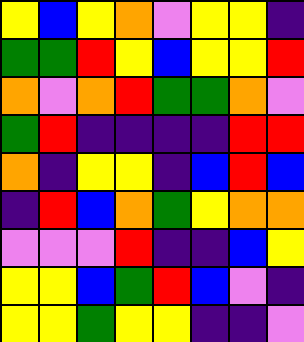[["yellow", "blue", "yellow", "orange", "violet", "yellow", "yellow", "indigo"], ["green", "green", "red", "yellow", "blue", "yellow", "yellow", "red"], ["orange", "violet", "orange", "red", "green", "green", "orange", "violet"], ["green", "red", "indigo", "indigo", "indigo", "indigo", "red", "red"], ["orange", "indigo", "yellow", "yellow", "indigo", "blue", "red", "blue"], ["indigo", "red", "blue", "orange", "green", "yellow", "orange", "orange"], ["violet", "violet", "violet", "red", "indigo", "indigo", "blue", "yellow"], ["yellow", "yellow", "blue", "green", "red", "blue", "violet", "indigo"], ["yellow", "yellow", "green", "yellow", "yellow", "indigo", "indigo", "violet"]]